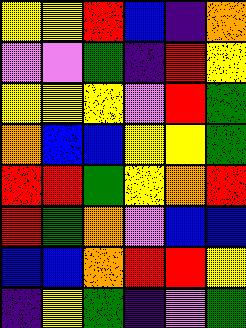[["yellow", "yellow", "red", "blue", "indigo", "orange"], ["violet", "violet", "green", "indigo", "red", "yellow"], ["yellow", "yellow", "yellow", "violet", "red", "green"], ["orange", "blue", "blue", "yellow", "yellow", "green"], ["red", "red", "green", "yellow", "orange", "red"], ["red", "green", "orange", "violet", "blue", "blue"], ["blue", "blue", "orange", "red", "red", "yellow"], ["indigo", "yellow", "green", "indigo", "violet", "green"]]